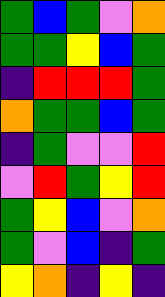[["green", "blue", "green", "violet", "orange"], ["green", "green", "yellow", "blue", "green"], ["indigo", "red", "red", "red", "green"], ["orange", "green", "green", "blue", "green"], ["indigo", "green", "violet", "violet", "red"], ["violet", "red", "green", "yellow", "red"], ["green", "yellow", "blue", "violet", "orange"], ["green", "violet", "blue", "indigo", "green"], ["yellow", "orange", "indigo", "yellow", "indigo"]]